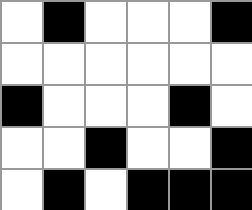[["white", "black", "white", "white", "white", "black"], ["white", "white", "white", "white", "white", "white"], ["black", "white", "white", "white", "black", "white"], ["white", "white", "black", "white", "white", "black"], ["white", "black", "white", "black", "black", "black"]]